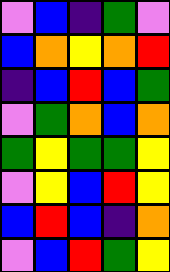[["violet", "blue", "indigo", "green", "violet"], ["blue", "orange", "yellow", "orange", "red"], ["indigo", "blue", "red", "blue", "green"], ["violet", "green", "orange", "blue", "orange"], ["green", "yellow", "green", "green", "yellow"], ["violet", "yellow", "blue", "red", "yellow"], ["blue", "red", "blue", "indigo", "orange"], ["violet", "blue", "red", "green", "yellow"]]